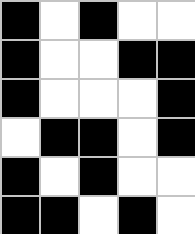[["black", "white", "black", "white", "white"], ["black", "white", "white", "black", "black"], ["black", "white", "white", "white", "black"], ["white", "black", "black", "white", "black"], ["black", "white", "black", "white", "white"], ["black", "black", "white", "black", "white"]]